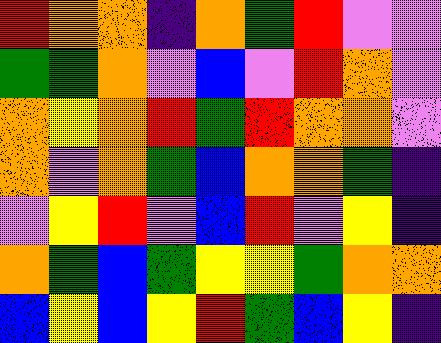[["red", "orange", "orange", "indigo", "orange", "green", "red", "violet", "violet"], ["green", "green", "orange", "violet", "blue", "violet", "red", "orange", "violet"], ["orange", "yellow", "orange", "red", "green", "red", "orange", "orange", "violet"], ["orange", "violet", "orange", "green", "blue", "orange", "orange", "green", "indigo"], ["violet", "yellow", "red", "violet", "blue", "red", "violet", "yellow", "indigo"], ["orange", "green", "blue", "green", "yellow", "yellow", "green", "orange", "orange"], ["blue", "yellow", "blue", "yellow", "red", "green", "blue", "yellow", "indigo"]]